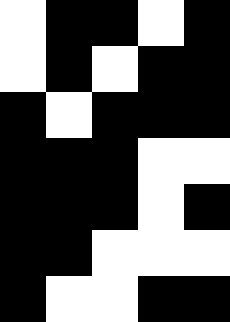[["white", "black", "black", "white", "black"], ["white", "black", "white", "black", "black"], ["black", "white", "black", "black", "black"], ["black", "black", "black", "white", "white"], ["black", "black", "black", "white", "black"], ["black", "black", "white", "white", "white"], ["black", "white", "white", "black", "black"]]